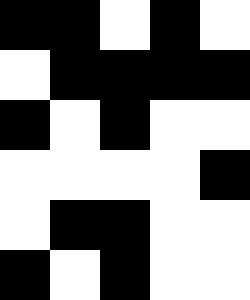[["black", "black", "white", "black", "white"], ["white", "black", "black", "black", "black"], ["black", "white", "black", "white", "white"], ["white", "white", "white", "white", "black"], ["white", "black", "black", "white", "white"], ["black", "white", "black", "white", "white"]]